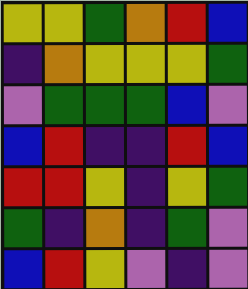[["yellow", "yellow", "green", "orange", "red", "blue"], ["indigo", "orange", "yellow", "yellow", "yellow", "green"], ["violet", "green", "green", "green", "blue", "violet"], ["blue", "red", "indigo", "indigo", "red", "blue"], ["red", "red", "yellow", "indigo", "yellow", "green"], ["green", "indigo", "orange", "indigo", "green", "violet"], ["blue", "red", "yellow", "violet", "indigo", "violet"]]